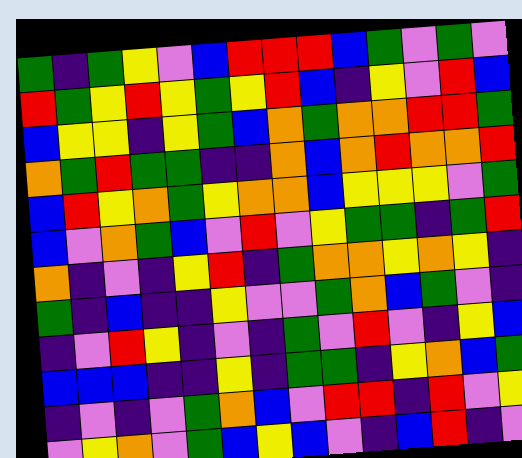[["green", "indigo", "green", "yellow", "violet", "blue", "red", "red", "red", "blue", "green", "violet", "green", "violet"], ["red", "green", "yellow", "red", "yellow", "green", "yellow", "red", "blue", "indigo", "yellow", "violet", "red", "blue"], ["blue", "yellow", "yellow", "indigo", "yellow", "green", "blue", "orange", "green", "orange", "orange", "red", "red", "green"], ["orange", "green", "red", "green", "green", "indigo", "indigo", "orange", "blue", "orange", "red", "orange", "orange", "red"], ["blue", "red", "yellow", "orange", "green", "yellow", "orange", "orange", "blue", "yellow", "yellow", "yellow", "violet", "green"], ["blue", "violet", "orange", "green", "blue", "violet", "red", "violet", "yellow", "green", "green", "indigo", "green", "red"], ["orange", "indigo", "violet", "indigo", "yellow", "red", "indigo", "green", "orange", "orange", "yellow", "orange", "yellow", "indigo"], ["green", "indigo", "blue", "indigo", "indigo", "yellow", "violet", "violet", "green", "orange", "blue", "green", "violet", "indigo"], ["indigo", "violet", "red", "yellow", "indigo", "violet", "indigo", "green", "violet", "red", "violet", "indigo", "yellow", "blue"], ["blue", "blue", "blue", "indigo", "indigo", "yellow", "indigo", "green", "green", "indigo", "yellow", "orange", "blue", "green"], ["indigo", "violet", "indigo", "violet", "green", "orange", "blue", "violet", "red", "red", "indigo", "red", "violet", "yellow"], ["violet", "yellow", "orange", "violet", "green", "blue", "yellow", "blue", "violet", "indigo", "blue", "red", "indigo", "violet"]]